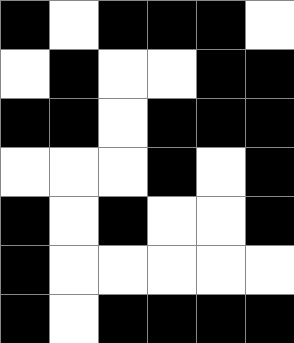[["black", "white", "black", "black", "black", "white"], ["white", "black", "white", "white", "black", "black"], ["black", "black", "white", "black", "black", "black"], ["white", "white", "white", "black", "white", "black"], ["black", "white", "black", "white", "white", "black"], ["black", "white", "white", "white", "white", "white"], ["black", "white", "black", "black", "black", "black"]]